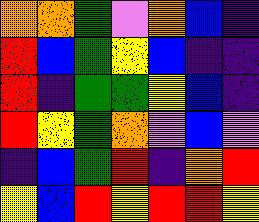[["orange", "orange", "green", "violet", "orange", "blue", "indigo"], ["red", "blue", "green", "yellow", "blue", "indigo", "indigo"], ["red", "indigo", "green", "green", "yellow", "blue", "indigo"], ["red", "yellow", "green", "orange", "violet", "blue", "violet"], ["indigo", "blue", "green", "red", "indigo", "orange", "red"], ["yellow", "blue", "red", "yellow", "red", "red", "yellow"]]